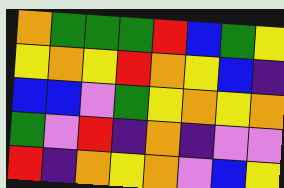[["orange", "green", "green", "green", "red", "blue", "green", "yellow"], ["yellow", "orange", "yellow", "red", "orange", "yellow", "blue", "indigo"], ["blue", "blue", "violet", "green", "yellow", "orange", "yellow", "orange"], ["green", "violet", "red", "indigo", "orange", "indigo", "violet", "violet"], ["red", "indigo", "orange", "yellow", "orange", "violet", "blue", "yellow"]]